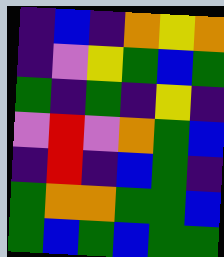[["indigo", "blue", "indigo", "orange", "yellow", "orange"], ["indigo", "violet", "yellow", "green", "blue", "green"], ["green", "indigo", "green", "indigo", "yellow", "indigo"], ["violet", "red", "violet", "orange", "green", "blue"], ["indigo", "red", "indigo", "blue", "green", "indigo"], ["green", "orange", "orange", "green", "green", "blue"], ["green", "blue", "green", "blue", "green", "green"]]